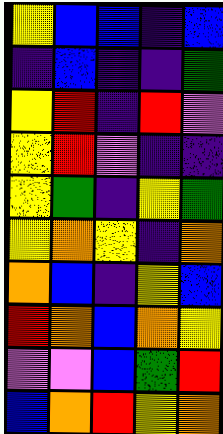[["yellow", "blue", "blue", "indigo", "blue"], ["indigo", "blue", "indigo", "indigo", "green"], ["yellow", "red", "indigo", "red", "violet"], ["yellow", "red", "violet", "indigo", "indigo"], ["yellow", "green", "indigo", "yellow", "green"], ["yellow", "orange", "yellow", "indigo", "orange"], ["orange", "blue", "indigo", "yellow", "blue"], ["red", "orange", "blue", "orange", "yellow"], ["violet", "violet", "blue", "green", "red"], ["blue", "orange", "red", "yellow", "orange"]]